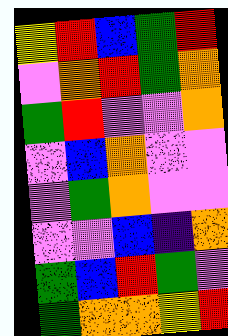[["yellow", "red", "blue", "green", "red"], ["violet", "orange", "red", "green", "orange"], ["green", "red", "violet", "violet", "orange"], ["violet", "blue", "orange", "violet", "violet"], ["violet", "green", "orange", "violet", "violet"], ["violet", "violet", "blue", "indigo", "orange"], ["green", "blue", "red", "green", "violet"], ["green", "orange", "orange", "yellow", "red"]]